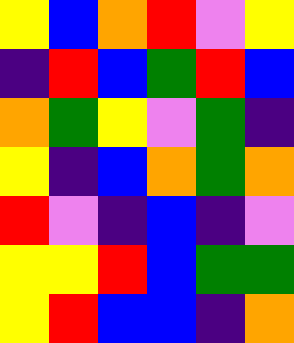[["yellow", "blue", "orange", "red", "violet", "yellow"], ["indigo", "red", "blue", "green", "red", "blue"], ["orange", "green", "yellow", "violet", "green", "indigo"], ["yellow", "indigo", "blue", "orange", "green", "orange"], ["red", "violet", "indigo", "blue", "indigo", "violet"], ["yellow", "yellow", "red", "blue", "green", "green"], ["yellow", "red", "blue", "blue", "indigo", "orange"]]